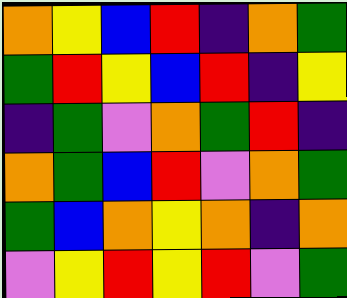[["orange", "yellow", "blue", "red", "indigo", "orange", "green"], ["green", "red", "yellow", "blue", "red", "indigo", "yellow"], ["indigo", "green", "violet", "orange", "green", "red", "indigo"], ["orange", "green", "blue", "red", "violet", "orange", "green"], ["green", "blue", "orange", "yellow", "orange", "indigo", "orange"], ["violet", "yellow", "red", "yellow", "red", "violet", "green"]]